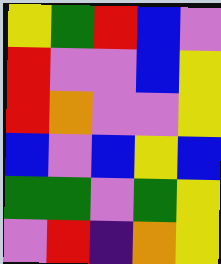[["yellow", "green", "red", "blue", "violet"], ["red", "violet", "violet", "blue", "yellow"], ["red", "orange", "violet", "violet", "yellow"], ["blue", "violet", "blue", "yellow", "blue"], ["green", "green", "violet", "green", "yellow"], ["violet", "red", "indigo", "orange", "yellow"]]